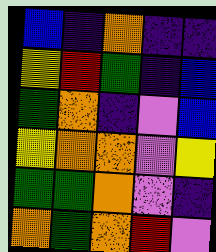[["blue", "indigo", "orange", "indigo", "indigo"], ["yellow", "red", "green", "indigo", "blue"], ["green", "orange", "indigo", "violet", "blue"], ["yellow", "orange", "orange", "violet", "yellow"], ["green", "green", "orange", "violet", "indigo"], ["orange", "green", "orange", "red", "violet"]]